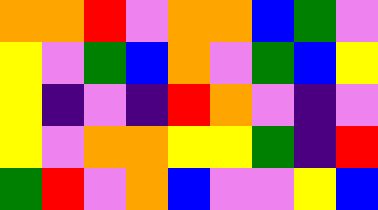[["orange", "orange", "red", "violet", "orange", "orange", "blue", "green", "violet"], ["yellow", "violet", "green", "blue", "orange", "violet", "green", "blue", "yellow"], ["yellow", "indigo", "violet", "indigo", "red", "orange", "violet", "indigo", "violet"], ["yellow", "violet", "orange", "orange", "yellow", "yellow", "green", "indigo", "red"], ["green", "red", "violet", "orange", "blue", "violet", "violet", "yellow", "blue"]]